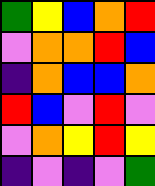[["green", "yellow", "blue", "orange", "red"], ["violet", "orange", "orange", "red", "blue"], ["indigo", "orange", "blue", "blue", "orange"], ["red", "blue", "violet", "red", "violet"], ["violet", "orange", "yellow", "red", "yellow"], ["indigo", "violet", "indigo", "violet", "green"]]